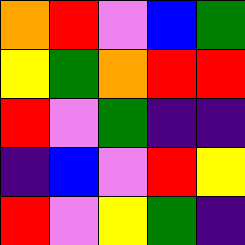[["orange", "red", "violet", "blue", "green"], ["yellow", "green", "orange", "red", "red"], ["red", "violet", "green", "indigo", "indigo"], ["indigo", "blue", "violet", "red", "yellow"], ["red", "violet", "yellow", "green", "indigo"]]